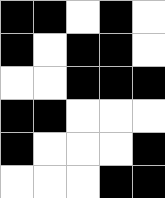[["black", "black", "white", "black", "white"], ["black", "white", "black", "black", "white"], ["white", "white", "black", "black", "black"], ["black", "black", "white", "white", "white"], ["black", "white", "white", "white", "black"], ["white", "white", "white", "black", "black"]]